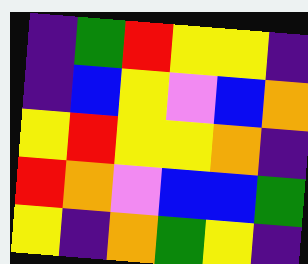[["indigo", "green", "red", "yellow", "yellow", "indigo"], ["indigo", "blue", "yellow", "violet", "blue", "orange"], ["yellow", "red", "yellow", "yellow", "orange", "indigo"], ["red", "orange", "violet", "blue", "blue", "green"], ["yellow", "indigo", "orange", "green", "yellow", "indigo"]]